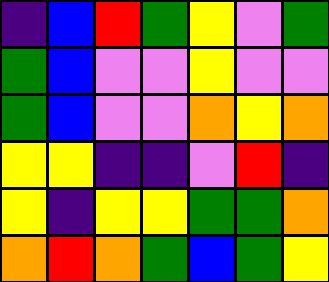[["indigo", "blue", "red", "green", "yellow", "violet", "green"], ["green", "blue", "violet", "violet", "yellow", "violet", "violet"], ["green", "blue", "violet", "violet", "orange", "yellow", "orange"], ["yellow", "yellow", "indigo", "indigo", "violet", "red", "indigo"], ["yellow", "indigo", "yellow", "yellow", "green", "green", "orange"], ["orange", "red", "orange", "green", "blue", "green", "yellow"]]